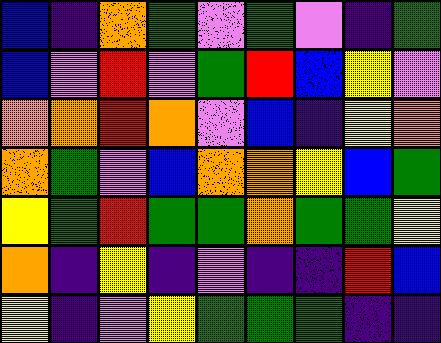[["blue", "indigo", "orange", "green", "violet", "green", "violet", "indigo", "green"], ["blue", "violet", "red", "violet", "green", "red", "blue", "yellow", "violet"], ["orange", "orange", "red", "orange", "violet", "blue", "indigo", "yellow", "orange"], ["orange", "green", "violet", "blue", "orange", "orange", "yellow", "blue", "green"], ["yellow", "green", "red", "green", "green", "orange", "green", "green", "yellow"], ["orange", "indigo", "yellow", "indigo", "violet", "indigo", "indigo", "red", "blue"], ["yellow", "indigo", "violet", "yellow", "green", "green", "green", "indigo", "indigo"]]